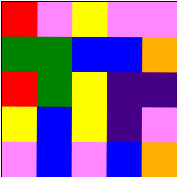[["red", "violet", "yellow", "violet", "violet"], ["green", "green", "blue", "blue", "orange"], ["red", "green", "yellow", "indigo", "indigo"], ["yellow", "blue", "yellow", "indigo", "violet"], ["violet", "blue", "violet", "blue", "orange"]]